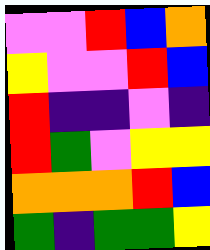[["violet", "violet", "red", "blue", "orange"], ["yellow", "violet", "violet", "red", "blue"], ["red", "indigo", "indigo", "violet", "indigo"], ["red", "green", "violet", "yellow", "yellow"], ["orange", "orange", "orange", "red", "blue"], ["green", "indigo", "green", "green", "yellow"]]